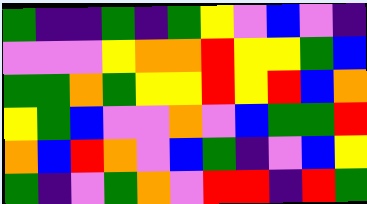[["green", "indigo", "indigo", "green", "indigo", "green", "yellow", "violet", "blue", "violet", "indigo"], ["violet", "violet", "violet", "yellow", "orange", "orange", "red", "yellow", "yellow", "green", "blue"], ["green", "green", "orange", "green", "yellow", "yellow", "red", "yellow", "red", "blue", "orange"], ["yellow", "green", "blue", "violet", "violet", "orange", "violet", "blue", "green", "green", "red"], ["orange", "blue", "red", "orange", "violet", "blue", "green", "indigo", "violet", "blue", "yellow"], ["green", "indigo", "violet", "green", "orange", "violet", "red", "red", "indigo", "red", "green"]]